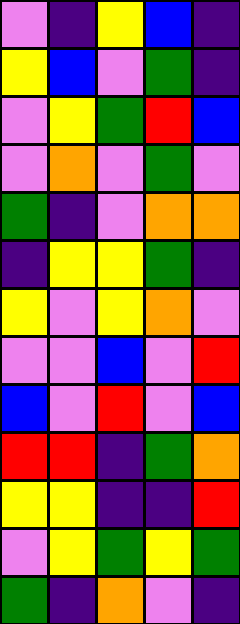[["violet", "indigo", "yellow", "blue", "indigo"], ["yellow", "blue", "violet", "green", "indigo"], ["violet", "yellow", "green", "red", "blue"], ["violet", "orange", "violet", "green", "violet"], ["green", "indigo", "violet", "orange", "orange"], ["indigo", "yellow", "yellow", "green", "indigo"], ["yellow", "violet", "yellow", "orange", "violet"], ["violet", "violet", "blue", "violet", "red"], ["blue", "violet", "red", "violet", "blue"], ["red", "red", "indigo", "green", "orange"], ["yellow", "yellow", "indigo", "indigo", "red"], ["violet", "yellow", "green", "yellow", "green"], ["green", "indigo", "orange", "violet", "indigo"]]